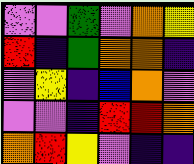[["violet", "violet", "green", "violet", "orange", "yellow"], ["red", "indigo", "green", "orange", "orange", "indigo"], ["violet", "yellow", "indigo", "blue", "orange", "violet"], ["violet", "violet", "indigo", "red", "red", "orange"], ["orange", "red", "yellow", "violet", "indigo", "indigo"]]